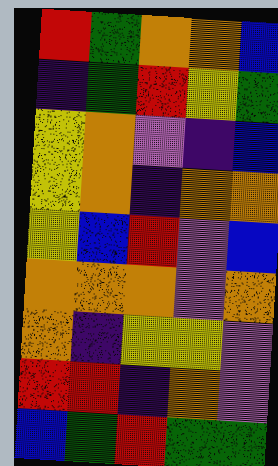[["red", "green", "orange", "orange", "blue"], ["indigo", "green", "red", "yellow", "green"], ["yellow", "orange", "violet", "indigo", "blue"], ["yellow", "orange", "indigo", "orange", "orange"], ["yellow", "blue", "red", "violet", "blue"], ["orange", "orange", "orange", "violet", "orange"], ["orange", "indigo", "yellow", "yellow", "violet"], ["red", "red", "indigo", "orange", "violet"], ["blue", "green", "red", "green", "green"]]